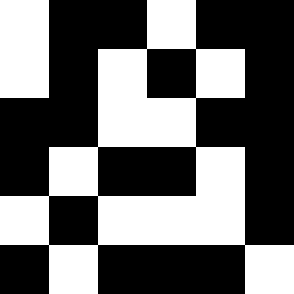[["white", "black", "black", "white", "black", "black"], ["white", "black", "white", "black", "white", "black"], ["black", "black", "white", "white", "black", "black"], ["black", "white", "black", "black", "white", "black"], ["white", "black", "white", "white", "white", "black"], ["black", "white", "black", "black", "black", "white"]]